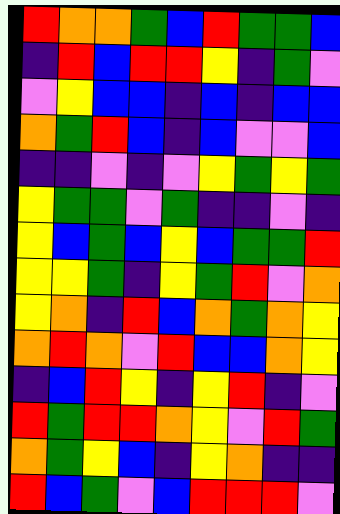[["red", "orange", "orange", "green", "blue", "red", "green", "green", "blue"], ["indigo", "red", "blue", "red", "red", "yellow", "indigo", "green", "violet"], ["violet", "yellow", "blue", "blue", "indigo", "blue", "indigo", "blue", "blue"], ["orange", "green", "red", "blue", "indigo", "blue", "violet", "violet", "blue"], ["indigo", "indigo", "violet", "indigo", "violet", "yellow", "green", "yellow", "green"], ["yellow", "green", "green", "violet", "green", "indigo", "indigo", "violet", "indigo"], ["yellow", "blue", "green", "blue", "yellow", "blue", "green", "green", "red"], ["yellow", "yellow", "green", "indigo", "yellow", "green", "red", "violet", "orange"], ["yellow", "orange", "indigo", "red", "blue", "orange", "green", "orange", "yellow"], ["orange", "red", "orange", "violet", "red", "blue", "blue", "orange", "yellow"], ["indigo", "blue", "red", "yellow", "indigo", "yellow", "red", "indigo", "violet"], ["red", "green", "red", "red", "orange", "yellow", "violet", "red", "green"], ["orange", "green", "yellow", "blue", "indigo", "yellow", "orange", "indigo", "indigo"], ["red", "blue", "green", "violet", "blue", "red", "red", "red", "violet"]]